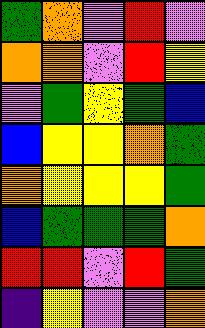[["green", "orange", "violet", "red", "violet"], ["orange", "orange", "violet", "red", "yellow"], ["violet", "green", "yellow", "green", "blue"], ["blue", "yellow", "yellow", "orange", "green"], ["orange", "yellow", "yellow", "yellow", "green"], ["blue", "green", "green", "green", "orange"], ["red", "red", "violet", "red", "green"], ["indigo", "yellow", "violet", "violet", "orange"]]